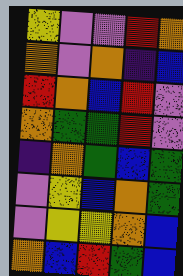[["yellow", "violet", "violet", "red", "orange"], ["orange", "violet", "orange", "indigo", "blue"], ["red", "orange", "blue", "red", "violet"], ["orange", "green", "green", "red", "violet"], ["indigo", "orange", "green", "blue", "green"], ["violet", "yellow", "blue", "orange", "green"], ["violet", "yellow", "yellow", "orange", "blue"], ["orange", "blue", "red", "green", "blue"]]